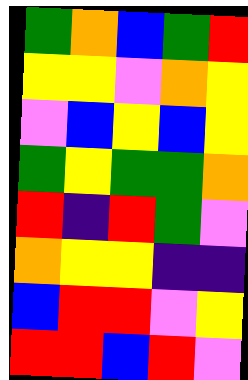[["green", "orange", "blue", "green", "red"], ["yellow", "yellow", "violet", "orange", "yellow"], ["violet", "blue", "yellow", "blue", "yellow"], ["green", "yellow", "green", "green", "orange"], ["red", "indigo", "red", "green", "violet"], ["orange", "yellow", "yellow", "indigo", "indigo"], ["blue", "red", "red", "violet", "yellow"], ["red", "red", "blue", "red", "violet"]]